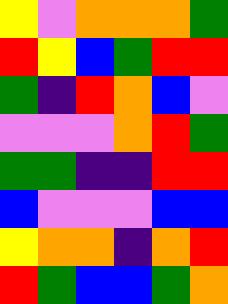[["yellow", "violet", "orange", "orange", "orange", "green"], ["red", "yellow", "blue", "green", "red", "red"], ["green", "indigo", "red", "orange", "blue", "violet"], ["violet", "violet", "violet", "orange", "red", "green"], ["green", "green", "indigo", "indigo", "red", "red"], ["blue", "violet", "violet", "violet", "blue", "blue"], ["yellow", "orange", "orange", "indigo", "orange", "red"], ["red", "green", "blue", "blue", "green", "orange"]]